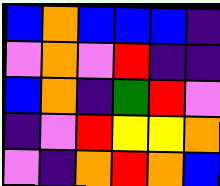[["blue", "orange", "blue", "blue", "blue", "indigo"], ["violet", "orange", "violet", "red", "indigo", "indigo"], ["blue", "orange", "indigo", "green", "red", "violet"], ["indigo", "violet", "red", "yellow", "yellow", "orange"], ["violet", "indigo", "orange", "red", "orange", "blue"]]